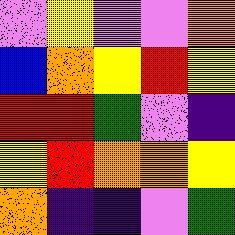[["violet", "yellow", "violet", "violet", "orange"], ["blue", "orange", "yellow", "red", "yellow"], ["red", "red", "green", "violet", "indigo"], ["yellow", "red", "orange", "orange", "yellow"], ["orange", "indigo", "indigo", "violet", "green"]]